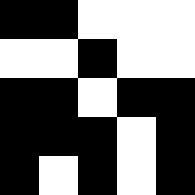[["black", "black", "white", "white", "white"], ["white", "white", "black", "white", "white"], ["black", "black", "white", "black", "black"], ["black", "black", "black", "white", "black"], ["black", "white", "black", "white", "black"]]